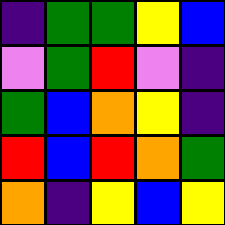[["indigo", "green", "green", "yellow", "blue"], ["violet", "green", "red", "violet", "indigo"], ["green", "blue", "orange", "yellow", "indigo"], ["red", "blue", "red", "orange", "green"], ["orange", "indigo", "yellow", "blue", "yellow"]]